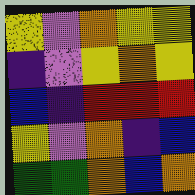[["yellow", "violet", "orange", "yellow", "yellow"], ["indigo", "violet", "yellow", "orange", "yellow"], ["blue", "indigo", "red", "red", "red"], ["yellow", "violet", "orange", "indigo", "blue"], ["green", "green", "orange", "blue", "orange"]]